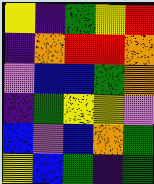[["yellow", "indigo", "green", "yellow", "red"], ["indigo", "orange", "red", "red", "orange"], ["violet", "blue", "blue", "green", "orange"], ["indigo", "green", "yellow", "yellow", "violet"], ["blue", "violet", "blue", "orange", "green"], ["yellow", "blue", "green", "indigo", "green"]]